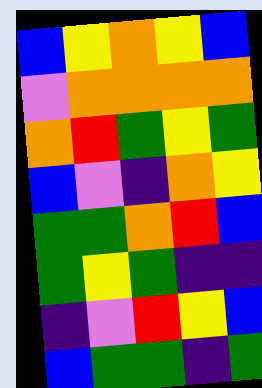[["blue", "yellow", "orange", "yellow", "blue"], ["violet", "orange", "orange", "orange", "orange"], ["orange", "red", "green", "yellow", "green"], ["blue", "violet", "indigo", "orange", "yellow"], ["green", "green", "orange", "red", "blue"], ["green", "yellow", "green", "indigo", "indigo"], ["indigo", "violet", "red", "yellow", "blue"], ["blue", "green", "green", "indigo", "green"]]